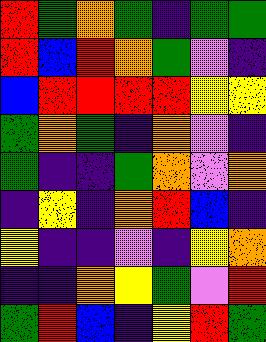[["red", "green", "orange", "green", "indigo", "green", "green"], ["red", "blue", "red", "orange", "green", "violet", "indigo"], ["blue", "red", "red", "red", "red", "yellow", "yellow"], ["green", "orange", "green", "indigo", "orange", "violet", "indigo"], ["green", "indigo", "indigo", "green", "orange", "violet", "orange"], ["indigo", "yellow", "indigo", "orange", "red", "blue", "indigo"], ["yellow", "indigo", "indigo", "violet", "indigo", "yellow", "orange"], ["indigo", "indigo", "orange", "yellow", "green", "violet", "red"], ["green", "red", "blue", "indigo", "yellow", "red", "green"]]